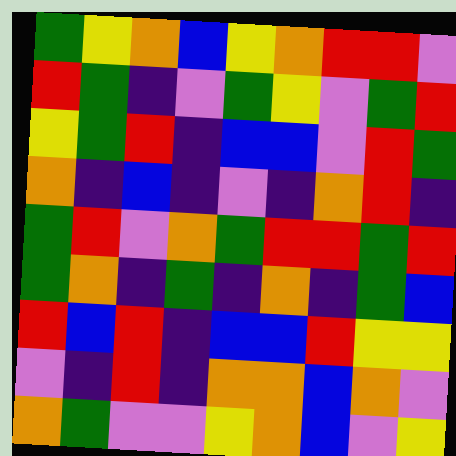[["green", "yellow", "orange", "blue", "yellow", "orange", "red", "red", "violet"], ["red", "green", "indigo", "violet", "green", "yellow", "violet", "green", "red"], ["yellow", "green", "red", "indigo", "blue", "blue", "violet", "red", "green"], ["orange", "indigo", "blue", "indigo", "violet", "indigo", "orange", "red", "indigo"], ["green", "red", "violet", "orange", "green", "red", "red", "green", "red"], ["green", "orange", "indigo", "green", "indigo", "orange", "indigo", "green", "blue"], ["red", "blue", "red", "indigo", "blue", "blue", "red", "yellow", "yellow"], ["violet", "indigo", "red", "indigo", "orange", "orange", "blue", "orange", "violet"], ["orange", "green", "violet", "violet", "yellow", "orange", "blue", "violet", "yellow"]]